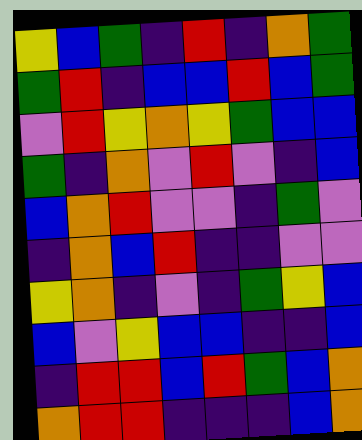[["yellow", "blue", "green", "indigo", "red", "indigo", "orange", "green"], ["green", "red", "indigo", "blue", "blue", "red", "blue", "green"], ["violet", "red", "yellow", "orange", "yellow", "green", "blue", "blue"], ["green", "indigo", "orange", "violet", "red", "violet", "indigo", "blue"], ["blue", "orange", "red", "violet", "violet", "indigo", "green", "violet"], ["indigo", "orange", "blue", "red", "indigo", "indigo", "violet", "violet"], ["yellow", "orange", "indigo", "violet", "indigo", "green", "yellow", "blue"], ["blue", "violet", "yellow", "blue", "blue", "indigo", "indigo", "blue"], ["indigo", "red", "red", "blue", "red", "green", "blue", "orange"], ["orange", "red", "red", "indigo", "indigo", "indigo", "blue", "orange"]]